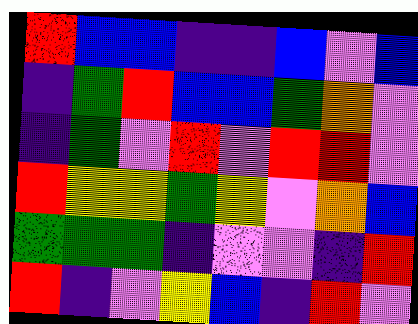[["red", "blue", "blue", "indigo", "indigo", "blue", "violet", "blue"], ["indigo", "green", "red", "blue", "blue", "green", "orange", "violet"], ["indigo", "green", "violet", "red", "violet", "red", "red", "violet"], ["red", "yellow", "yellow", "green", "yellow", "violet", "orange", "blue"], ["green", "green", "green", "indigo", "violet", "violet", "indigo", "red"], ["red", "indigo", "violet", "yellow", "blue", "indigo", "red", "violet"]]